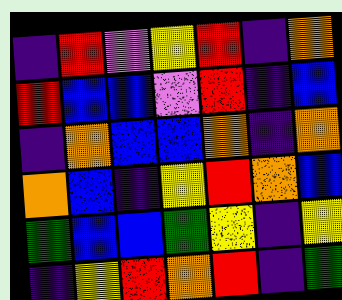[["indigo", "red", "violet", "yellow", "red", "indigo", "orange"], ["red", "blue", "blue", "violet", "red", "indigo", "blue"], ["indigo", "orange", "blue", "blue", "orange", "indigo", "orange"], ["orange", "blue", "indigo", "yellow", "red", "orange", "blue"], ["green", "blue", "blue", "green", "yellow", "indigo", "yellow"], ["indigo", "yellow", "red", "orange", "red", "indigo", "green"]]